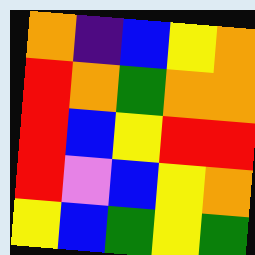[["orange", "indigo", "blue", "yellow", "orange"], ["red", "orange", "green", "orange", "orange"], ["red", "blue", "yellow", "red", "red"], ["red", "violet", "blue", "yellow", "orange"], ["yellow", "blue", "green", "yellow", "green"]]